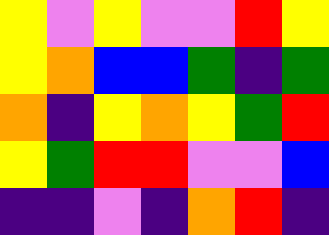[["yellow", "violet", "yellow", "violet", "violet", "red", "yellow"], ["yellow", "orange", "blue", "blue", "green", "indigo", "green"], ["orange", "indigo", "yellow", "orange", "yellow", "green", "red"], ["yellow", "green", "red", "red", "violet", "violet", "blue"], ["indigo", "indigo", "violet", "indigo", "orange", "red", "indigo"]]